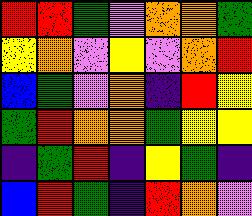[["red", "red", "green", "violet", "orange", "orange", "green"], ["yellow", "orange", "violet", "yellow", "violet", "orange", "red"], ["blue", "green", "violet", "orange", "indigo", "red", "yellow"], ["green", "red", "orange", "orange", "green", "yellow", "yellow"], ["indigo", "green", "red", "indigo", "yellow", "green", "indigo"], ["blue", "red", "green", "indigo", "red", "orange", "violet"]]